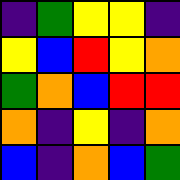[["indigo", "green", "yellow", "yellow", "indigo"], ["yellow", "blue", "red", "yellow", "orange"], ["green", "orange", "blue", "red", "red"], ["orange", "indigo", "yellow", "indigo", "orange"], ["blue", "indigo", "orange", "blue", "green"]]